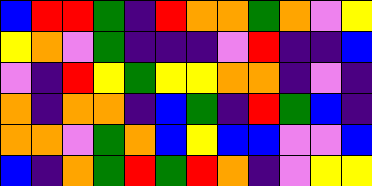[["blue", "red", "red", "green", "indigo", "red", "orange", "orange", "green", "orange", "violet", "yellow"], ["yellow", "orange", "violet", "green", "indigo", "indigo", "indigo", "violet", "red", "indigo", "indigo", "blue"], ["violet", "indigo", "red", "yellow", "green", "yellow", "yellow", "orange", "orange", "indigo", "violet", "indigo"], ["orange", "indigo", "orange", "orange", "indigo", "blue", "green", "indigo", "red", "green", "blue", "indigo"], ["orange", "orange", "violet", "green", "orange", "blue", "yellow", "blue", "blue", "violet", "violet", "blue"], ["blue", "indigo", "orange", "green", "red", "green", "red", "orange", "indigo", "violet", "yellow", "yellow"]]